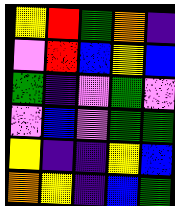[["yellow", "red", "green", "orange", "indigo"], ["violet", "red", "blue", "yellow", "blue"], ["green", "indigo", "violet", "green", "violet"], ["violet", "blue", "violet", "green", "green"], ["yellow", "indigo", "indigo", "yellow", "blue"], ["orange", "yellow", "indigo", "blue", "green"]]